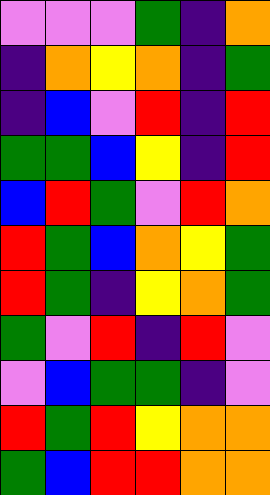[["violet", "violet", "violet", "green", "indigo", "orange"], ["indigo", "orange", "yellow", "orange", "indigo", "green"], ["indigo", "blue", "violet", "red", "indigo", "red"], ["green", "green", "blue", "yellow", "indigo", "red"], ["blue", "red", "green", "violet", "red", "orange"], ["red", "green", "blue", "orange", "yellow", "green"], ["red", "green", "indigo", "yellow", "orange", "green"], ["green", "violet", "red", "indigo", "red", "violet"], ["violet", "blue", "green", "green", "indigo", "violet"], ["red", "green", "red", "yellow", "orange", "orange"], ["green", "blue", "red", "red", "orange", "orange"]]